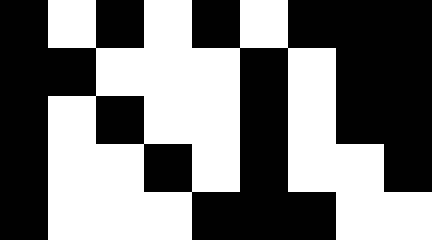[["black", "white", "black", "white", "black", "white", "black", "black", "black"], ["black", "black", "white", "white", "white", "black", "white", "black", "black"], ["black", "white", "black", "white", "white", "black", "white", "black", "black"], ["black", "white", "white", "black", "white", "black", "white", "white", "black"], ["black", "white", "white", "white", "black", "black", "black", "white", "white"]]